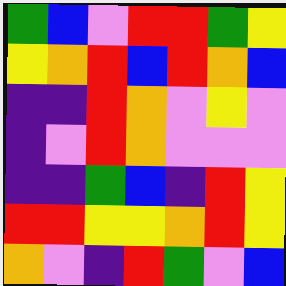[["green", "blue", "violet", "red", "red", "green", "yellow"], ["yellow", "orange", "red", "blue", "red", "orange", "blue"], ["indigo", "indigo", "red", "orange", "violet", "yellow", "violet"], ["indigo", "violet", "red", "orange", "violet", "violet", "violet"], ["indigo", "indigo", "green", "blue", "indigo", "red", "yellow"], ["red", "red", "yellow", "yellow", "orange", "red", "yellow"], ["orange", "violet", "indigo", "red", "green", "violet", "blue"]]